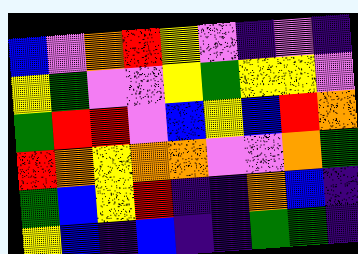[["blue", "violet", "orange", "red", "yellow", "violet", "indigo", "violet", "indigo"], ["yellow", "green", "violet", "violet", "yellow", "green", "yellow", "yellow", "violet"], ["green", "red", "red", "violet", "blue", "yellow", "blue", "red", "orange"], ["red", "orange", "yellow", "orange", "orange", "violet", "violet", "orange", "green"], ["green", "blue", "yellow", "red", "indigo", "indigo", "orange", "blue", "indigo"], ["yellow", "blue", "indigo", "blue", "indigo", "indigo", "green", "green", "indigo"]]